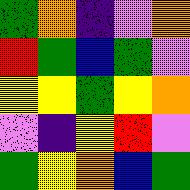[["green", "orange", "indigo", "violet", "orange"], ["red", "green", "blue", "green", "violet"], ["yellow", "yellow", "green", "yellow", "orange"], ["violet", "indigo", "yellow", "red", "violet"], ["green", "yellow", "orange", "blue", "green"]]